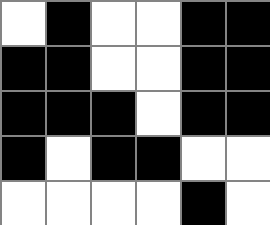[["white", "black", "white", "white", "black", "black"], ["black", "black", "white", "white", "black", "black"], ["black", "black", "black", "white", "black", "black"], ["black", "white", "black", "black", "white", "white"], ["white", "white", "white", "white", "black", "white"]]